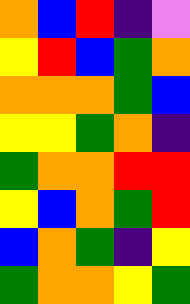[["orange", "blue", "red", "indigo", "violet"], ["yellow", "red", "blue", "green", "orange"], ["orange", "orange", "orange", "green", "blue"], ["yellow", "yellow", "green", "orange", "indigo"], ["green", "orange", "orange", "red", "red"], ["yellow", "blue", "orange", "green", "red"], ["blue", "orange", "green", "indigo", "yellow"], ["green", "orange", "orange", "yellow", "green"]]